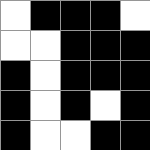[["white", "black", "black", "black", "white"], ["white", "white", "black", "black", "black"], ["black", "white", "black", "black", "black"], ["black", "white", "black", "white", "black"], ["black", "white", "white", "black", "black"]]